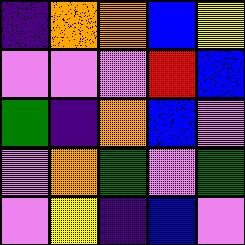[["indigo", "orange", "orange", "blue", "yellow"], ["violet", "violet", "violet", "red", "blue"], ["green", "indigo", "orange", "blue", "violet"], ["violet", "orange", "green", "violet", "green"], ["violet", "yellow", "indigo", "blue", "violet"]]